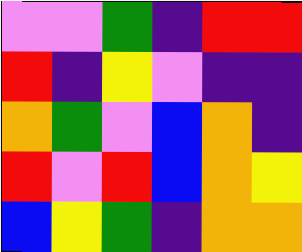[["violet", "violet", "green", "indigo", "red", "red"], ["red", "indigo", "yellow", "violet", "indigo", "indigo"], ["orange", "green", "violet", "blue", "orange", "indigo"], ["red", "violet", "red", "blue", "orange", "yellow"], ["blue", "yellow", "green", "indigo", "orange", "orange"]]